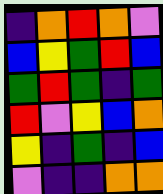[["indigo", "orange", "red", "orange", "violet"], ["blue", "yellow", "green", "red", "blue"], ["green", "red", "green", "indigo", "green"], ["red", "violet", "yellow", "blue", "orange"], ["yellow", "indigo", "green", "indigo", "blue"], ["violet", "indigo", "indigo", "orange", "orange"]]